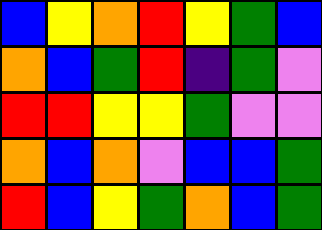[["blue", "yellow", "orange", "red", "yellow", "green", "blue"], ["orange", "blue", "green", "red", "indigo", "green", "violet"], ["red", "red", "yellow", "yellow", "green", "violet", "violet"], ["orange", "blue", "orange", "violet", "blue", "blue", "green"], ["red", "blue", "yellow", "green", "orange", "blue", "green"]]